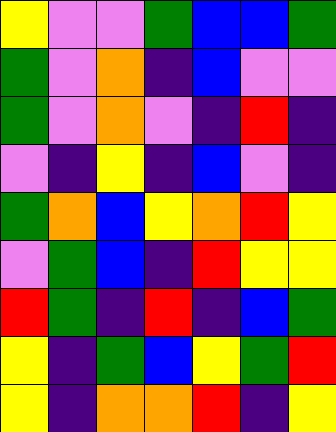[["yellow", "violet", "violet", "green", "blue", "blue", "green"], ["green", "violet", "orange", "indigo", "blue", "violet", "violet"], ["green", "violet", "orange", "violet", "indigo", "red", "indigo"], ["violet", "indigo", "yellow", "indigo", "blue", "violet", "indigo"], ["green", "orange", "blue", "yellow", "orange", "red", "yellow"], ["violet", "green", "blue", "indigo", "red", "yellow", "yellow"], ["red", "green", "indigo", "red", "indigo", "blue", "green"], ["yellow", "indigo", "green", "blue", "yellow", "green", "red"], ["yellow", "indigo", "orange", "orange", "red", "indigo", "yellow"]]